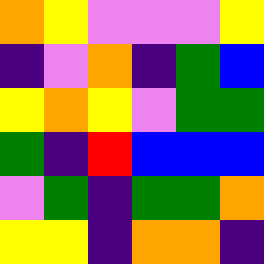[["orange", "yellow", "violet", "violet", "violet", "yellow"], ["indigo", "violet", "orange", "indigo", "green", "blue"], ["yellow", "orange", "yellow", "violet", "green", "green"], ["green", "indigo", "red", "blue", "blue", "blue"], ["violet", "green", "indigo", "green", "green", "orange"], ["yellow", "yellow", "indigo", "orange", "orange", "indigo"]]